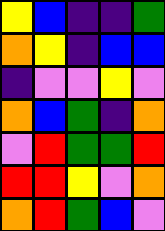[["yellow", "blue", "indigo", "indigo", "green"], ["orange", "yellow", "indigo", "blue", "blue"], ["indigo", "violet", "violet", "yellow", "violet"], ["orange", "blue", "green", "indigo", "orange"], ["violet", "red", "green", "green", "red"], ["red", "red", "yellow", "violet", "orange"], ["orange", "red", "green", "blue", "violet"]]